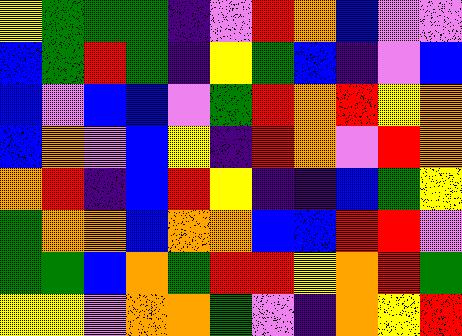[["yellow", "green", "green", "green", "indigo", "violet", "red", "orange", "blue", "violet", "violet"], ["blue", "green", "red", "green", "indigo", "yellow", "green", "blue", "indigo", "violet", "blue"], ["blue", "violet", "blue", "blue", "violet", "green", "red", "orange", "red", "yellow", "orange"], ["blue", "orange", "violet", "blue", "yellow", "indigo", "red", "orange", "violet", "red", "orange"], ["orange", "red", "indigo", "blue", "red", "yellow", "indigo", "indigo", "blue", "green", "yellow"], ["green", "orange", "orange", "blue", "orange", "orange", "blue", "blue", "red", "red", "violet"], ["green", "green", "blue", "orange", "green", "red", "red", "yellow", "orange", "red", "green"], ["yellow", "yellow", "violet", "orange", "orange", "green", "violet", "indigo", "orange", "yellow", "red"]]